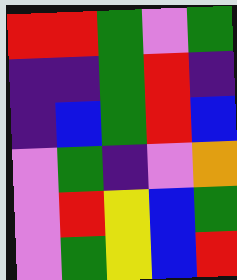[["red", "red", "green", "violet", "green"], ["indigo", "indigo", "green", "red", "indigo"], ["indigo", "blue", "green", "red", "blue"], ["violet", "green", "indigo", "violet", "orange"], ["violet", "red", "yellow", "blue", "green"], ["violet", "green", "yellow", "blue", "red"]]